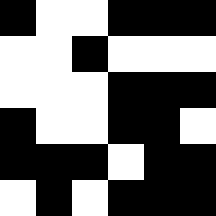[["black", "white", "white", "black", "black", "black"], ["white", "white", "black", "white", "white", "white"], ["white", "white", "white", "black", "black", "black"], ["black", "white", "white", "black", "black", "white"], ["black", "black", "black", "white", "black", "black"], ["white", "black", "white", "black", "black", "black"]]